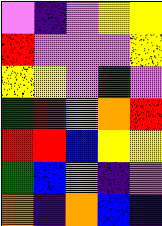[["violet", "indigo", "violet", "yellow", "yellow"], ["red", "violet", "violet", "violet", "yellow"], ["yellow", "yellow", "violet", "green", "violet"], ["green", "red", "violet", "orange", "red"], ["red", "red", "blue", "yellow", "yellow"], ["green", "blue", "violet", "indigo", "violet"], ["orange", "indigo", "orange", "blue", "indigo"]]